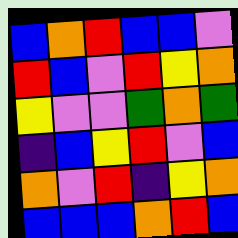[["blue", "orange", "red", "blue", "blue", "violet"], ["red", "blue", "violet", "red", "yellow", "orange"], ["yellow", "violet", "violet", "green", "orange", "green"], ["indigo", "blue", "yellow", "red", "violet", "blue"], ["orange", "violet", "red", "indigo", "yellow", "orange"], ["blue", "blue", "blue", "orange", "red", "blue"]]